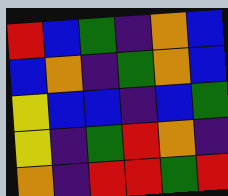[["red", "blue", "green", "indigo", "orange", "blue"], ["blue", "orange", "indigo", "green", "orange", "blue"], ["yellow", "blue", "blue", "indigo", "blue", "green"], ["yellow", "indigo", "green", "red", "orange", "indigo"], ["orange", "indigo", "red", "red", "green", "red"]]